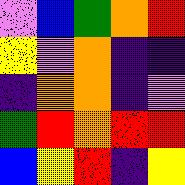[["violet", "blue", "green", "orange", "red"], ["yellow", "violet", "orange", "indigo", "indigo"], ["indigo", "orange", "orange", "indigo", "violet"], ["green", "red", "orange", "red", "red"], ["blue", "yellow", "red", "indigo", "yellow"]]